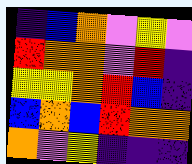[["indigo", "blue", "orange", "violet", "yellow", "violet"], ["red", "orange", "orange", "violet", "red", "indigo"], ["yellow", "yellow", "orange", "red", "blue", "indigo"], ["blue", "orange", "blue", "red", "orange", "orange"], ["orange", "violet", "yellow", "indigo", "indigo", "indigo"]]